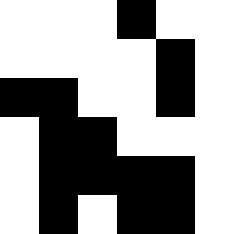[["white", "white", "white", "black", "white", "white"], ["white", "white", "white", "white", "black", "white"], ["black", "black", "white", "white", "black", "white"], ["white", "black", "black", "white", "white", "white"], ["white", "black", "black", "black", "black", "white"], ["white", "black", "white", "black", "black", "white"]]